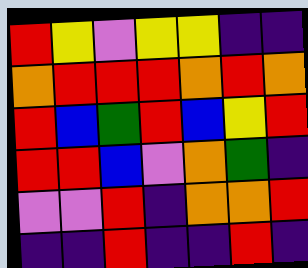[["red", "yellow", "violet", "yellow", "yellow", "indigo", "indigo"], ["orange", "red", "red", "red", "orange", "red", "orange"], ["red", "blue", "green", "red", "blue", "yellow", "red"], ["red", "red", "blue", "violet", "orange", "green", "indigo"], ["violet", "violet", "red", "indigo", "orange", "orange", "red"], ["indigo", "indigo", "red", "indigo", "indigo", "red", "indigo"]]